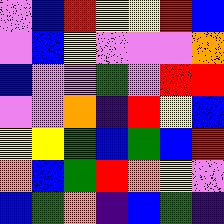[["violet", "blue", "red", "yellow", "yellow", "red", "blue"], ["violet", "blue", "yellow", "violet", "violet", "violet", "orange"], ["blue", "violet", "violet", "green", "violet", "red", "red"], ["violet", "violet", "orange", "indigo", "red", "yellow", "blue"], ["yellow", "yellow", "green", "blue", "green", "blue", "red"], ["orange", "blue", "green", "red", "orange", "yellow", "violet"], ["blue", "green", "orange", "indigo", "blue", "green", "indigo"]]